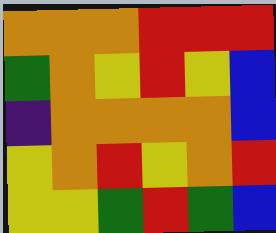[["orange", "orange", "orange", "red", "red", "red"], ["green", "orange", "yellow", "red", "yellow", "blue"], ["indigo", "orange", "orange", "orange", "orange", "blue"], ["yellow", "orange", "red", "yellow", "orange", "red"], ["yellow", "yellow", "green", "red", "green", "blue"]]